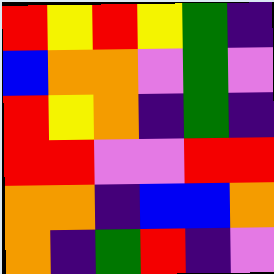[["red", "yellow", "red", "yellow", "green", "indigo"], ["blue", "orange", "orange", "violet", "green", "violet"], ["red", "yellow", "orange", "indigo", "green", "indigo"], ["red", "red", "violet", "violet", "red", "red"], ["orange", "orange", "indigo", "blue", "blue", "orange"], ["orange", "indigo", "green", "red", "indigo", "violet"]]